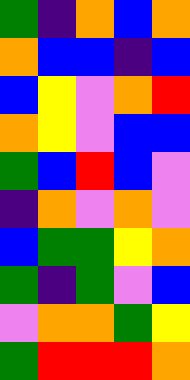[["green", "indigo", "orange", "blue", "orange"], ["orange", "blue", "blue", "indigo", "blue"], ["blue", "yellow", "violet", "orange", "red"], ["orange", "yellow", "violet", "blue", "blue"], ["green", "blue", "red", "blue", "violet"], ["indigo", "orange", "violet", "orange", "violet"], ["blue", "green", "green", "yellow", "orange"], ["green", "indigo", "green", "violet", "blue"], ["violet", "orange", "orange", "green", "yellow"], ["green", "red", "red", "red", "orange"]]